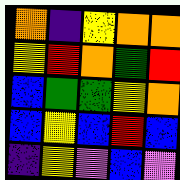[["orange", "indigo", "yellow", "orange", "orange"], ["yellow", "red", "orange", "green", "red"], ["blue", "green", "green", "yellow", "orange"], ["blue", "yellow", "blue", "red", "blue"], ["indigo", "yellow", "violet", "blue", "violet"]]